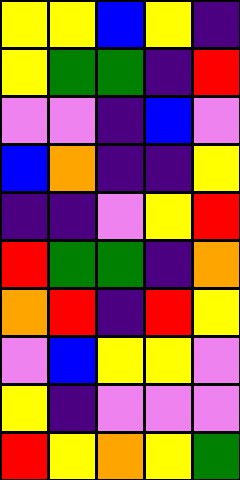[["yellow", "yellow", "blue", "yellow", "indigo"], ["yellow", "green", "green", "indigo", "red"], ["violet", "violet", "indigo", "blue", "violet"], ["blue", "orange", "indigo", "indigo", "yellow"], ["indigo", "indigo", "violet", "yellow", "red"], ["red", "green", "green", "indigo", "orange"], ["orange", "red", "indigo", "red", "yellow"], ["violet", "blue", "yellow", "yellow", "violet"], ["yellow", "indigo", "violet", "violet", "violet"], ["red", "yellow", "orange", "yellow", "green"]]